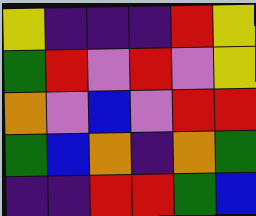[["yellow", "indigo", "indigo", "indigo", "red", "yellow"], ["green", "red", "violet", "red", "violet", "yellow"], ["orange", "violet", "blue", "violet", "red", "red"], ["green", "blue", "orange", "indigo", "orange", "green"], ["indigo", "indigo", "red", "red", "green", "blue"]]